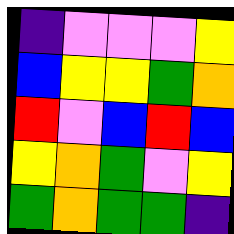[["indigo", "violet", "violet", "violet", "yellow"], ["blue", "yellow", "yellow", "green", "orange"], ["red", "violet", "blue", "red", "blue"], ["yellow", "orange", "green", "violet", "yellow"], ["green", "orange", "green", "green", "indigo"]]